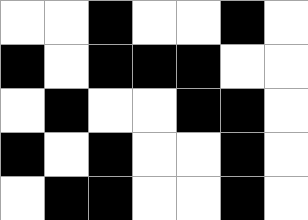[["white", "white", "black", "white", "white", "black", "white"], ["black", "white", "black", "black", "black", "white", "white"], ["white", "black", "white", "white", "black", "black", "white"], ["black", "white", "black", "white", "white", "black", "white"], ["white", "black", "black", "white", "white", "black", "white"]]